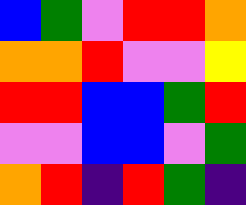[["blue", "green", "violet", "red", "red", "orange"], ["orange", "orange", "red", "violet", "violet", "yellow"], ["red", "red", "blue", "blue", "green", "red"], ["violet", "violet", "blue", "blue", "violet", "green"], ["orange", "red", "indigo", "red", "green", "indigo"]]